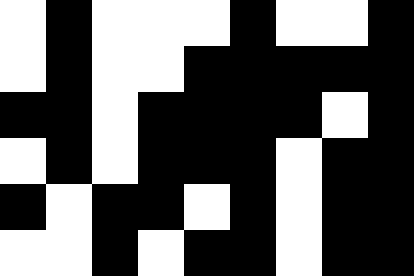[["white", "black", "white", "white", "white", "black", "white", "white", "black"], ["white", "black", "white", "white", "black", "black", "black", "black", "black"], ["black", "black", "white", "black", "black", "black", "black", "white", "black"], ["white", "black", "white", "black", "black", "black", "white", "black", "black"], ["black", "white", "black", "black", "white", "black", "white", "black", "black"], ["white", "white", "black", "white", "black", "black", "white", "black", "black"]]